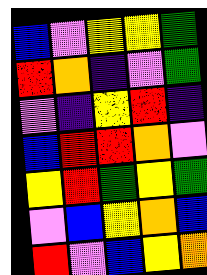[["blue", "violet", "yellow", "yellow", "green"], ["red", "orange", "indigo", "violet", "green"], ["violet", "indigo", "yellow", "red", "indigo"], ["blue", "red", "red", "orange", "violet"], ["yellow", "red", "green", "yellow", "green"], ["violet", "blue", "yellow", "orange", "blue"], ["red", "violet", "blue", "yellow", "orange"]]